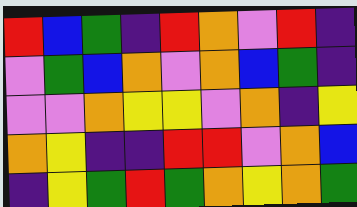[["red", "blue", "green", "indigo", "red", "orange", "violet", "red", "indigo"], ["violet", "green", "blue", "orange", "violet", "orange", "blue", "green", "indigo"], ["violet", "violet", "orange", "yellow", "yellow", "violet", "orange", "indigo", "yellow"], ["orange", "yellow", "indigo", "indigo", "red", "red", "violet", "orange", "blue"], ["indigo", "yellow", "green", "red", "green", "orange", "yellow", "orange", "green"]]